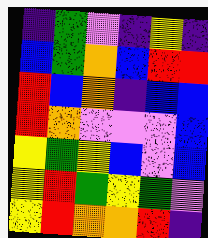[["indigo", "green", "violet", "indigo", "yellow", "indigo"], ["blue", "green", "orange", "blue", "red", "red"], ["red", "blue", "orange", "indigo", "blue", "blue"], ["red", "orange", "violet", "violet", "violet", "blue"], ["yellow", "green", "yellow", "blue", "violet", "blue"], ["yellow", "red", "green", "yellow", "green", "violet"], ["yellow", "red", "orange", "orange", "red", "indigo"]]